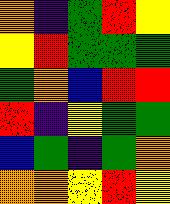[["orange", "indigo", "green", "red", "yellow"], ["yellow", "red", "green", "green", "green"], ["green", "orange", "blue", "red", "red"], ["red", "indigo", "yellow", "green", "green"], ["blue", "green", "indigo", "green", "orange"], ["orange", "orange", "yellow", "red", "yellow"]]